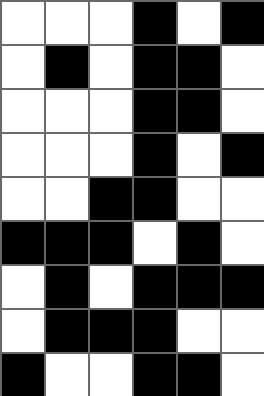[["white", "white", "white", "black", "white", "black"], ["white", "black", "white", "black", "black", "white"], ["white", "white", "white", "black", "black", "white"], ["white", "white", "white", "black", "white", "black"], ["white", "white", "black", "black", "white", "white"], ["black", "black", "black", "white", "black", "white"], ["white", "black", "white", "black", "black", "black"], ["white", "black", "black", "black", "white", "white"], ["black", "white", "white", "black", "black", "white"]]